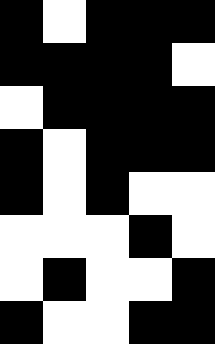[["black", "white", "black", "black", "black"], ["black", "black", "black", "black", "white"], ["white", "black", "black", "black", "black"], ["black", "white", "black", "black", "black"], ["black", "white", "black", "white", "white"], ["white", "white", "white", "black", "white"], ["white", "black", "white", "white", "black"], ["black", "white", "white", "black", "black"]]